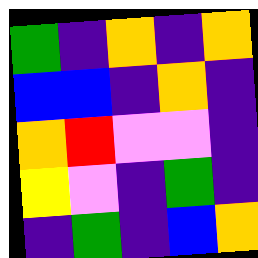[["green", "indigo", "orange", "indigo", "orange"], ["blue", "blue", "indigo", "orange", "indigo"], ["orange", "red", "violet", "violet", "indigo"], ["yellow", "violet", "indigo", "green", "indigo"], ["indigo", "green", "indigo", "blue", "orange"]]